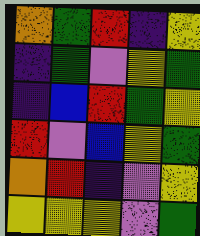[["orange", "green", "red", "indigo", "yellow"], ["indigo", "green", "violet", "yellow", "green"], ["indigo", "blue", "red", "green", "yellow"], ["red", "violet", "blue", "yellow", "green"], ["orange", "red", "indigo", "violet", "yellow"], ["yellow", "yellow", "yellow", "violet", "green"]]